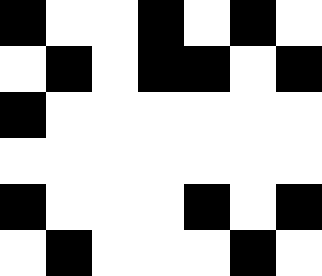[["black", "white", "white", "black", "white", "black", "white"], ["white", "black", "white", "black", "black", "white", "black"], ["black", "white", "white", "white", "white", "white", "white"], ["white", "white", "white", "white", "white", "white", "white"], ["black", "white", "white", "white", "black", "white", "black"], ["white", "black", "white", "white", "white", "black", "white"]]